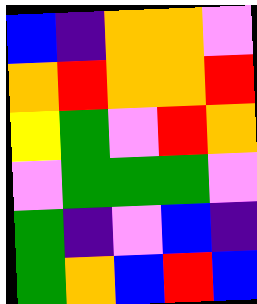[["blue", "indigo", "orange", "orange", "violet"], ["orange", "red", "orange", "orange", "red"], ["yellow", "green", "violet", "red", "orange"], ["violet", "green", "green", "green", "violet"], ["green", "indigo", "violet", "blue", "indigo"], ["green", "orange", "blue", "red", "blue"]]